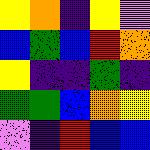[["yellow", "orange", "indigo", "yellow", "violet"], ["blue", "green", "blue", "red", "orange"], ["yellow", "indigo", "indigo", "green", "indigo"], ["green", "green", "blue", "orange", "yellow"], ["violet", "indigo", "red", "blue", "blue"]]